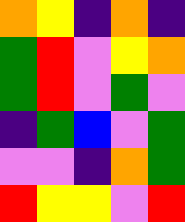[["orange", "yellow", "indigo", "orange", "indigo"], ["green", "red", "violet", "yellow", "orange"], ["green", "red", "violet", "green", "violet"], ["indigo", "green", "blue", "violet", "green"], ["violet", "violet", "indigo", "orange", "green"], ["red", "yellow", "yellow", "violet", "red"]]